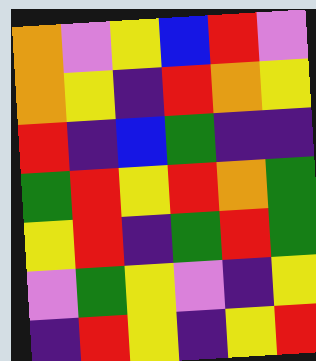[["orange", "violet", "yellow", "blue", "red", "violet"], ["orange", "yellow", "indigo", "red", "orange", "yellow"], ["red", "indigo", "blue", "green", "indigo", "indigo"], ["green", "red", "yellow", "red", "orange", "green"], ["yellow", "red", "indigo", "green", "red", "green"], ["violet", "green", "yellow", "violet", "indigo", "yellow"], ["indigo", "red", "yellow", "indigo", "yellow", "red"]]